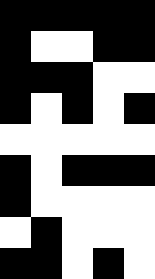[["black", "black", "black", "black", "black"], ["black", "white", "white", "black", "black"], ["black", "black", "black", "white", "white"], ["black", "white", "black", "white", "black"], ["white", "white", "white", "white", "white"], ["black", "white", "black", "black", "black"], ["black", "white", "white", "white", "white"], ["white", "black", "white", "white", "white"], ["black", "black", "white", "black", "white"]]